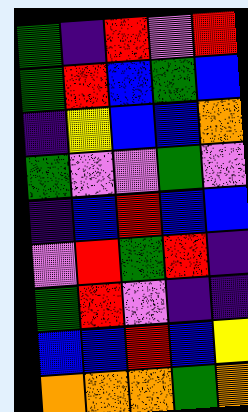[["green", "indigo", "red", "violet", "red"], ["green", "red", "blue", "green", "blue"], ["indigo", "yellow", "blue", "blue", "orange"], ["green", "violet", "violet", "green", "violet"], ["indigo", "blue", "red", "blue", "blue"], ["violet", "red", "green", "red", "indigo"], ["green", "red", "violet", "indigo", "indigo"], ["blue", "blue", "red", "blue", "yellow"], ["orange", "orange", "orange", "green", "orange"]]